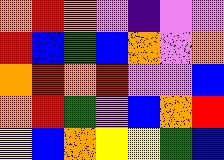[["orange", "red", "orange", "violet", "indigo", "violet", "violet"], ["red", "blue", "green", "blue", "orange", "violet", "orange"], ["orange", "red", "orange", "red", "violet", "violet", "blue"], ["orange", "red", "green", "violet", "blue", "orange", "red"], ["yellow", "blue", "orange", "yellow", "yellow", "green", "blue"]]